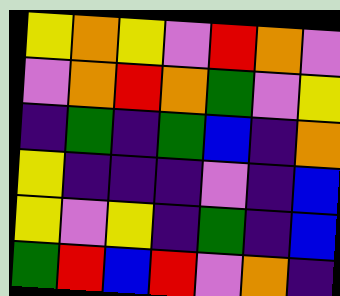[["yellow", "orange", "yellow", "violet", "red", "orange", "violet"], ["violet", "orange", "red", "orange", "green", "violet", "yellow"], ["indigo", "green", "indigo", "green", "blue", "indigo", "orange"], ["yellow", "indigo", "indigo", "indigo", "violet", "indigo", "blue"], ["yellow", "violet", "yellow", "indigo", "green", "indigo", "blue"], ["green", "red", "blue", "red", "violet", "orange", "indigo"]]